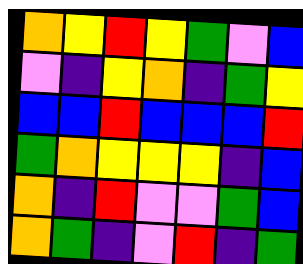[["orange", "yellow", "red", "yellow", "green", "violet", "blue"], ["violet", "indigo", "yellow", "orange", "indigo", "green", "yellow"], ["blue", "blue", "red", "blue", "blue", "blue", "red"], ["green", "orange", "yellow", "yellow", "yellow", "indigo", "blue"], ["orange", "indigo", "red", "violet", "violet", "green", "blue"], ["orange", "green", "indigo", "violet", "red", "indigo", "green"]]